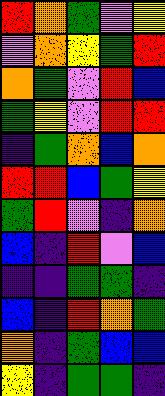[["red", "orange", "green", "violet", "yellow"], ["violet", "orange", "yellow", "green", "red"], ["orange", "green", "violet", "red", "blue"], ["green", "yellow", "violet", "red", "red"], ["indigo", "green", "orange", "blue", "orange"], ["red", "red", "blue", "green", "yellow"], ["green", "red", "violet", "indigo", "orange"], ["blue", "indigo", "red", "violet", "blue"], ["indigo", "indigo", "green", "green", "indigo"], ["blue", "indigo", "red", "orange", "green"], ["orange", "indigo", "green", "blue", "blue"], ["yellow", "indigo", "green", "green", "indigo"]]